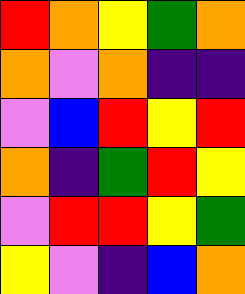[["red", "orange", "yellow", "green", "orange"], ["orange", "violet", "orange", "indigo", "indigo"], ["violet", "blue", "red", "yellow", "red"], ["orange", "indigo", "green", "red", "yellow"], ["violet", "red", "red", "yellow", "green"], ["yellow", "violet", "indigo", "blue", "orange"]]